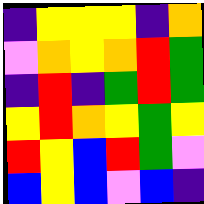[["indigo", "yellow", "yellow", "yellow", "indigo", "orange"], ["violet", "orange", "yellow", "orange", "red", "green"], ["indigo", "red", "indigo", "green", "red", "green"], ["yellow", "red", "orange", "yellow", "green", "yellow"], ["red", "yellow", "blue", "red", "green", "violet"], ["blue", "yellow", "blue", "violet", "blue", "indigo"]]